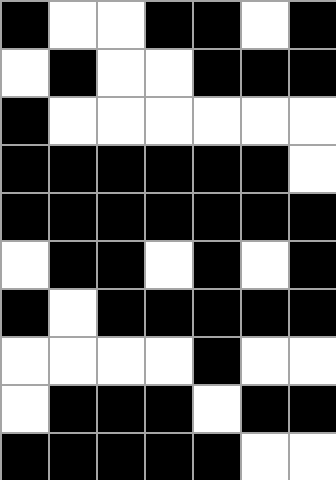[["black", "white", "white", "black", "black", "white", "black"], ["white", "black", "white", "white", "black", "black", "black"], ["black", "white", "white", "white", "white", "white", "white"], ["black", "black", "black", "black", "black", "black", "white"], ["black", "black", "black", "black", "black", "black", "black"], ["white", "black", "black", "white", "black", "white", "black"], ["black", "white", "black", "black", "black", "black", "black"], ["white", "white", "white", "white", "black", "white", "white"], ["white", "black", "black", "black", "white", "black", "black"], ["black", "black", "black", "black", "black", "white", "white"]]